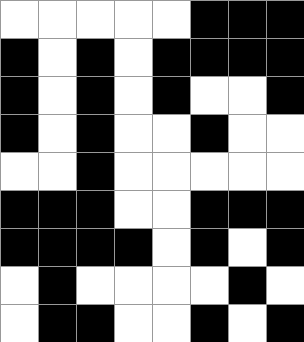[["white", "white", "white", "white", "white", "black", "black", "black"], ["black", "white", "black", "white", "black", "black", "black", "black"], ["black", "white", "black", "white", "black", "white", "white", "black"], ["black", "white", "black", "white", "white", "black", "white", "white"], ["white", "white", "black", "white", "white", "white", "white", "white"], ["black", "black", "black", "white", "white", "black", "black", "black"], ["black", "black", "black", "black", "white", "black", "white", "black"], ["white", "black", "white", "white", "white", "white", "black", "white"], ["white", "black", "black", "white", "white", "black", "white", "black"]]